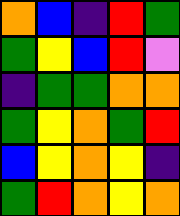[["orange", "blue", "indigo", "red", "green"], ["green", "yellow", "blue", "red", "violet"], ["indigo", "green", "green", "orange", "orange"], ["green", "yellow", "orange", "green", "red"], ["blue", "yellow", "orange", "yellow", "indigo"], ["green", "red", "orange", "yellow", "orange"]]